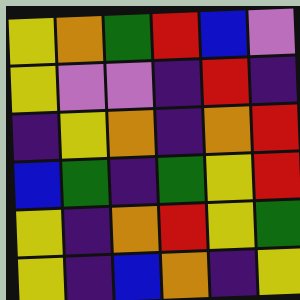[["yellow", "orange", "green", "red", "blue", "violet"], ["yellow", "violet", "violet", "indigo", "red", "indigo"], ["indigo", "yellow", "orange", "indigo", "orange", "red"], ["blue", "green", "indigo", "green", "yellow", "red"], ["yellow", "indigo", "orange", "red", "yellow", "green"], ["yellow", "indigo", "blue", "orange", "indigo", "yellow"]]